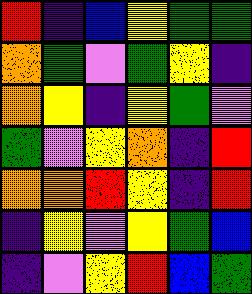[["red", "indigo", "blue", "yellow", "green", "green"], ["orange", "green", "violet", "green", "yellow", "indigo"], ["orange", "yellow", "indigo", "yellow", "green", "violet"], ["green", "violet", "yellow", "orange", "indigo", "red"], ["orange", "orange", "red", "yellow", "indigo", "red"], ["indigo", "yellow", "violet", "yellow", "green", "blue"], ["indigo", "violet", "yellow", "red", "blue", "green"]]